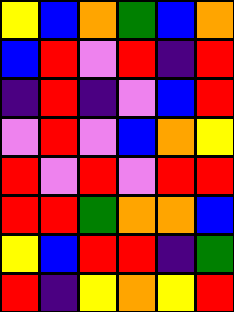[["yellow", "blue", "orange", "green", "blue", "orange"], ["blue", "red", "violet", "red", "indigo", "red"], ["indigo", "red", "indigo", "violet", "blue", "red"], ["violet", "red", "violet", "blue", "orange", "yellow"], ["red", "violet", "red", "violet", "red", "red"], ["red", "red", "green", "orange", "orange", "blue"], ["yellow", "blue", "red", "red", "indigo", "green"], ["red", "indigo", "yellow", "orange", "yellow", "red"]]